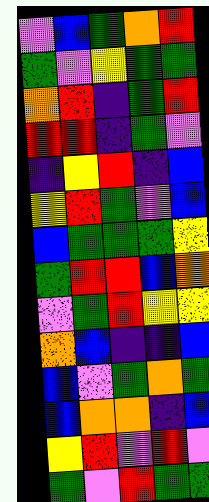[["violet", "blue", "green", "orange", "red"], ["green", "violet", "yellow", "green", "green"], ["orange", "red", "indigo", "green", "red"], ["red", "red", "indigo", "green", "violet"], ["indigo", "yellow", "red", "indigo", "blue"], ["yellow", "red", "green", "violet", "blue"], ["blue", "green", "green", "green", "yellow"], ["green", "red", "red", "blue", "orange"], ["violet", "green", "red", "yellow", "yellow"], ["orange", "blue", "indigo", "indigo", "blue"], ["blue", "violet", "green", "orange", "green"], ["blue", "orange", "orange", "indigo", "blue"], ["yellow", "red", "violet", "red", "violet"], ["green", "violet", "red", "green", "green"]]